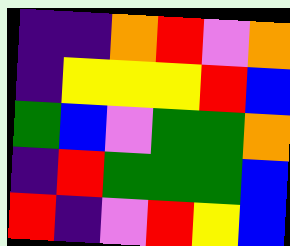[["indigo", "indigo", "orange", "red", "violet", "orange"], ["indigo", "yellow", "yellow", "yellow", "red", "blue"], ["green", "blue", "violet", "green", "green", "orange"], ["indigo", "red", "green", "green", "green", "blue"], ["red", "indigo", "violet", "red", "yellow", "blue"]]